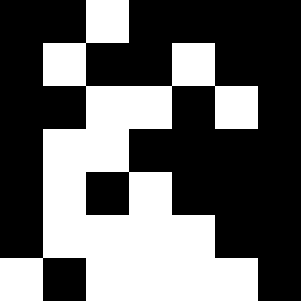[["black", "black", "white", "black", "black", "black", "black"], ["black", "white", "black", "black", "white", "black", "black"], ["black", "black", "white", "white", "black", "white", "black"], ["black", "white", "white", "black", "black", "black", "black"], ["black", "white", "black", "white", "black", "black", "black"], ["black", "white", "white", "white", "white", "black", "black"], ["white", "black", "white", "white", "white", "white", "black"]]